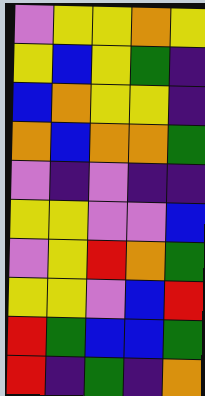[["violet", "yellow", "yellow", "orange", "yellow"], ["yellow", "blue", "yellow", "green", "indigo"], ["blue", "orange", "yellow", "yellow", "indigo"], ["orange", "blue", "orange", "orange", "green"], ["violet", "indigo", "violet", "indigo", "indigo"], ["yellow", "yellow", "violet", "violet", "blue"], ["violet", "yellow", "red", "orange", "green"], ["yellow", "yellow", "violet", "blue", "red"], ["red", "green", "blue", "blue", "green"], ["red", "indigo", "green", "indigo", "orange"]]